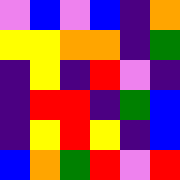[["violet", "blue", "violet", "blue", "indigo", "orange"], ["yellow", "yellow", "orange", "orange", "indigo", "green"], ["indigo", "yellow", "indigo", "red", "violet", "indigo"], ["indigo", "red", "red", "indigo", "green", "blue"], ["indigo", "yellow", "red", "yellow", "indigo", "blue"], ["blue", "orange", "green", "red", "violet", "red"]]